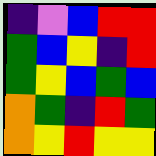[["indigo", "violet", "blue", "red", "red"], ["green", "blue", "yellow", "indigo", "red"], ["green", "yellow", "blue", "green", "blue"], ["orange", "green", "indigo", "red", "green"], ["orange", "yellow", "red", "yellow", "yellow"]]